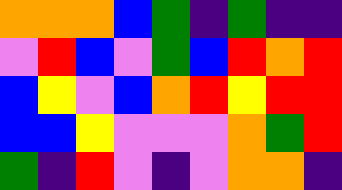[["orange", "orange", "orange", "blue", "green", "indigo", "green", "indigo", "indigo"], ["violet", "red", "blue", "violet", "green", "blue", "red", "orange", "red"], ["blue", "yellow", "violet", "blue", "orange", "red", "yellow", "red", "red"], ["blue", "blue", "yellow", "violet", "violet", "violet", "orange", "green", "red"], ["green", "indigo", "red", "violet", "indigo", "violet", "orange", "orange", "indigo"]]